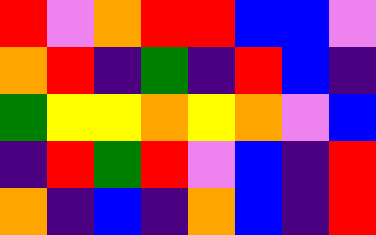[["red", "violet", "orange", "red", "red", "blue", "blue", "violet"], ["orange", "red", "indigo", "green", "indigo", "red", "blue", "indigo"], ["green", "yellow", "yellow", "orange", "yellow", "orange", "violet", "blue"], ["indigo", "red", "green", "red", "violet", "blue", "indigo", "red"], ["orange", "indigo", "blue", "indigo", "orange", "blue", "indigo", "red"]]